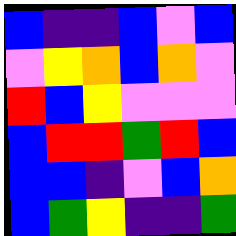[["blue", "indigo", "indigo", "blue", "violet", "blue"], ["violet", "yellow", "orange", "blue", "orange", "violet"], ["red", "blue", "yellow", "violet", "violet", "violet"], ["blue", "red", "red", "green", "red", "blue"], ["blue", "blue", "indigo", "violet", "blue", "orange"], ["blue", "green", "yellow", "indigo", "indigo", "green"]]